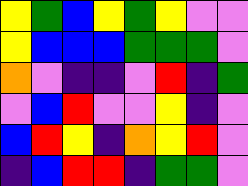[["yellow", "green", "blue", "yellow", "green", "yellow", "violet", "violet"], ["yellow", "blue", "blue", "blue", "green", "green", "green", "violet"], ["orange", "violet", "indigo", "indigo", "violet", "red", "indigo", "green"], ["violet", "blue", "red", "violet", "violet", "yellow", "indigo", "violet"], ["blue", "red", "yellow", "indigo", "orange", "yellow", "red", "violet"], ["indigo", "blue", "red", "red", "indigo", "green", "green", "violet"]]